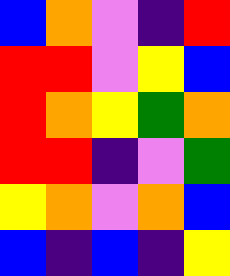[["blue", "orange", "violet", "indigo", "red"], ["red", "red", "violet", "yellow", "blue"], ["red", "orange", "yellow", "green", "orange"], ["red", "red", "indigo", "violet", "green"], ["yellow", "orange", "violet", "orange", "blue"], ["blue", "indigo", "blue", "indigo", "yellow"]]